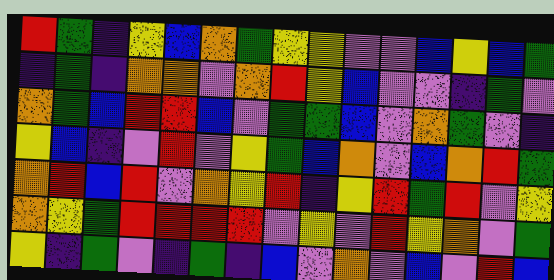[["red", "green", "indigo", "yellow", "blue", "orange", "green", "yellow", "yellow", "violet", "violet", "blue", "yellow", "blue", "green"], ["indigo", "green", "indigo", "orange", "orange", "violet", "orange", "red", "yellow", "blue", "violet", "violet", "indigo", "green", "violet"], ["orange", "green", "blue", "red", "red", "blue", "violet", "green", "green", "blue", "violet", "orange", "green", "violet", "indigo"], ["yellow", "blue", "indigo", "violet", "red", "violet", "yellow", "green", "blue", "orange", "violet", "blue", "orange", "red", "green"], ["orange", "red", "blue", "red", "violet", "orange", "yellow", "red", "indigo", "yellow", "red", "green", "red", "violet", "yellow"], ["orange", "yellow", "green", "red", "red", "red", "red", "violet", "yellow", "violet", "red", "yellow", "orange", "violet", "green"], ["yellow", "indigo", "green", "violet", "indigo", "green", "indigo", "blue", "violet", "orange", "violet", "blue", "violet", "red", "blue"]]